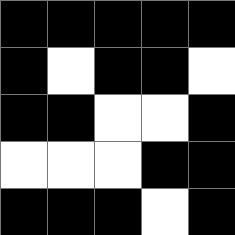[["black", "black", "black", "black", "black"], ["black", "white", "black", "black", "white"], ["black", "black", "white", "white", "black"], ["white", "white", "white", "black", "black"], ["black", "black", "black", "white", "black"]]